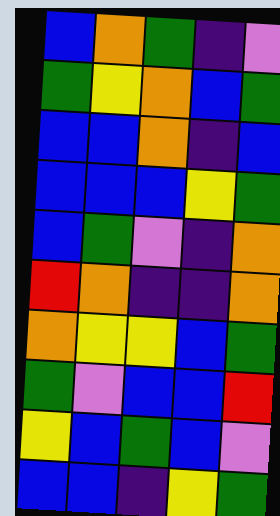[["blue", "orange", "green", "indigo", "violet"], ["green", "yellow", "orange", "blue", "green"], ["blue", "blue", "orange", "indigo", "blue"], ["blue", "blue", "blue", "yellow", "green"], ["blue", "green", "violet", "indigo", "orange"], ["red", "orange", "indigo", "indigo", "orange"], ["orange", "yellow", "yellow", "blue", "green"], ["green", "violet", "blue", "blue", "red"], ["yellow", "blue", "green", "blue", "violet"], ["blue", "blue", "indigo", "yellow", "green"]]